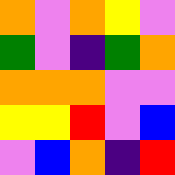[["orange", "violet", "orange", "yellow", "violet"], ["green", "violet", "indigo", "green", "orange"], ["orange", "orange", "orange", "violet", "violet"], ["yellow", "yellow", "red", "violet", "blue"], ["violet", "blue", "orange", "indigo", "red"]]